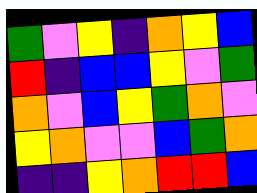[["green", "violet", "yellow", "indigo", "orange", "yellow", "blue"], ["red", "indigo", "blue", "blue", "yellow", "violet", "green"], ["orange", "violet", "blue", "yellow", "green", "orange", "violet"], ["yellow", "orange", "violet", "violet", "blue", "green", "orange"], ["indigo", "indigo", "yellow", "orange", "red", "red", "blue"]]